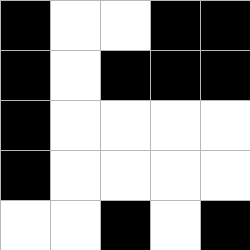[["black", "white", "white", "black", "black"], ["black", "white", "black", "black", "black"], ["black", "white", "white", "white", "white"], ["black", "white", "white", "white", "white"], ["white", "white", "black", "white", "black"]]